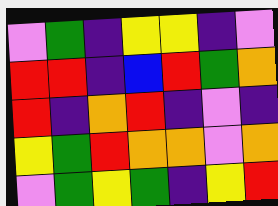[["violet", "green", "indigo", "yellow", "yellow", "indigo", "violet"], ["red", "red", "indigo", "blue", "red", "green", "orange"], ["red", "indigo", "orange", "red", "indigo", "violet", "indigo"], ["yellow", "green", "red", "orange", "orange", "violet", "orange"], ["violet", "green", "yellow", "green", "indigo", "yellow", "red"]]